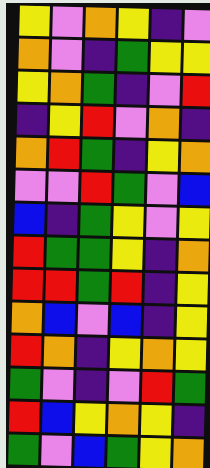[["yellow", "violet", "orange", "yellow", "indigo", "violet"], ["orange", "violet", "indigo", "green", "yellow", "yellow"], ["yellow", "orange", "green", "indigo", "violet", "red"], ["indigo", "yellow", "red", "violet", "orange", "indigo"], ["orange", "red", "green", "indigo", "yellow", "orange"], ["violet", "violet", "red", "green", "violet", "blue"], ["blue", "indigo", "green", "yellow", "violet", "yellow"], ["red", "green", "green", "yellow", "indigo", "orange"], ["red", "red", "green", "red", "indigo", "yellow"], ["orange", "blue", "violet", "blue", "indigo", "yellow"], ["red", "orange", "indigo", "yellow", "orange", "yellow"], ["green", "violet", "indigo", "violet", "red", "green"], ["red", "blue", "yellow", "orange", "yellow", "indigo"], ["green", "violet", "blue", "green", "yellow", "orange"]]